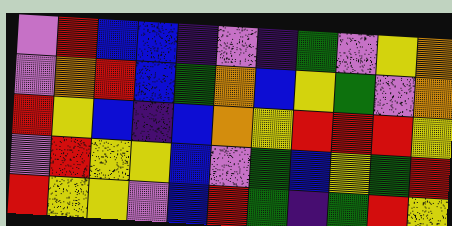[["violet", "red", "blue", "blue", "indigo", "violet", "indigo", "green", "violet", "yellow", "orange"], ["violet", "orange", "red", "blue", "green", "orange", "blue", "yellow", "green", "violet", "orange"], ["red", "yellow", "blue", "indigo", "blue", "orange", "yellow", "red", "red", "red", "yellow"], ["violet", "red", "yellow", "yellow", "blue", "violet", "green", "blue", "yellow", "green", "red"], ["red", "yellow", "yellow", "violet", "blue", "red", "green", "indigo", "green", "red", "yellow"]]